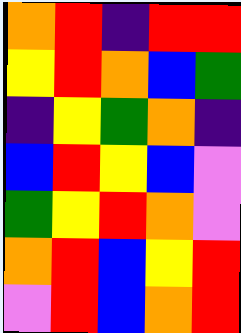[["orange", "red", "indigo", "red", "red"], ["yellow", "red", "orange", "blue", "green"], ["indigo", "yellow", "green", "orange", "indigo"], ["blue", "red", "yellow", "blue", "violet"], ["green", "yellow", "red", "orange", "violet"], ["orange", "red", "blue", "yellow", "red"], ["violet", "red", "blue", "orange", "red"]]